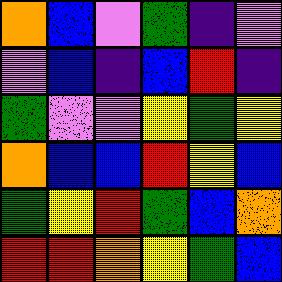[["orange", "blue", "violet", "green", "indigo", "violet"], ["violet", "blue", "indigo", "blue", "red", "indigo"], ["green", "violet", "violet", "yellow", "green", "yellow"], ["orange", "blue", "blue", "red", "yellow", "blue"], ["green", "yellow", "red", "green", "blue", "orange"], ["red", "red", "orange", "yellow", "green", "blue"]]